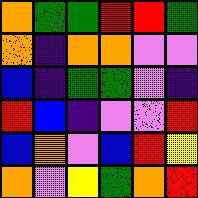[["orange", "green", "green", "red", "red", "green"], ["orange", "indigo", "orange", "orange", "violet", "violet"], ["blue", "indigo", "green", "green", "violet", "indigo"], ["red", "blue", "indigo", "violet", "violet", "red"], ["blue", "orange", "violet", "blue", "red", "yellow"], ["orange", "violet", "yellow", "green", "orange", "red"]]